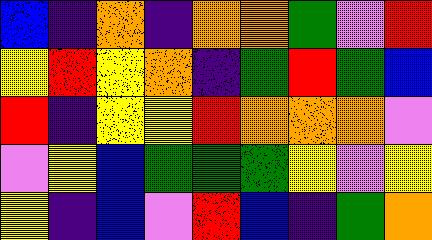[["blue", "indigo", "orange", "indigo", "orange", "orange", "green", "violet", "red"], ["yellow", "red", "yellow", "orange", "indigo", "green", "red", "green", "blue"], ["red", "indigo", "yellow", "yellow", "red", "orange", "orange", "orange", "violet"], ["violet", "yellow", "blue", "green", "green", "green", "yellow", "violet", "yellow"], ["yellow", "indigo", "blue", "violet", "red", "blue", "indigo", "green", "orange"]]